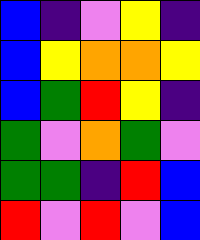[["blue", "indigo", "violet", "yellow", "indigo"], ["blue", "yellow", "orange", "orange", "yellow"], ["blue", "green", "red", "yellow", "indigo"], ["green", "violet", "orange", "green", "violet"], ["green", "green", "indigo", "red", "blue"], ["red", "violet", "red", "violet", "blue"]]